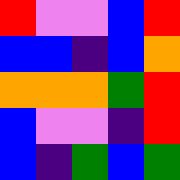[["red", "violet", "violet", "blue", "red"], ["blue", "blue", "indigo", "blue", "orange"], ["orange", "orange", "orange", "green", "red"], ["blue", "violet", "violet", "indigo", "red"], ["blue", "indigo", "green", "blue", "green"]]